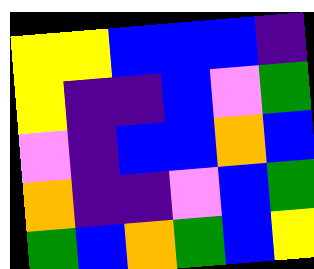[["yellow", "yellow", "blue", "blue", "blue", "indigo"], ["yellow", "indigo", "indigo", "blue", "violet", "green"], ["violet", "indigo", "blue", "blue", "orange", "blue"], ["orange", "indigo", "indigo", "violet", "blue", "green"], ["green", "blue", "orange", "green", "blue", "yellow"]]